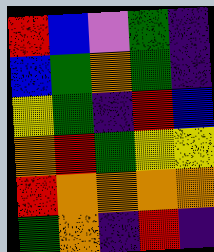[["red", "blue", "violet", "green", "indigo"], ["blue", "green", "orange", "green", "indigo"], ["yellow", "green", "indigo", "red", "blue"], ["orange", "red", "green", "yellow", "yellow"], ["red", "orange", "orange", "orange", "orange"], ["green", "orange", "indigo", "red", "indigo"]]